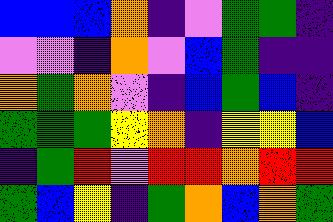[["blue", "blue", "blue", "orange", "indigo", "violet", "green", "green", "indigo"], ["violet", "violet", "indigo", "orange", "violet", "blue", "green", "indigo", "indigo"], ["orange", "green", "orange", "violet", "indigo", "blue", "green", "blue", "indigo"], ["green", "green", "green", "yellow", "orange", "indigo", "yellow", "yellow", "blue"], ["indigo", "green", "red", "violet", "red", "red", "orange", "red", "red"], ["green", "blue", "yellow", "indigo", "green", "orange", "blue", "orange", "green"]]